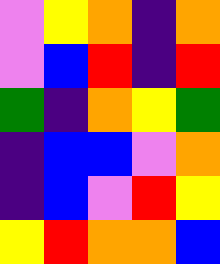[["violet", "yellow", "orange", "indigo", "orange"], ["violet", "blue", "red", "indigo", "red"], ["green", "indigo", "orange", "yellow", "green"], ["indigo", "blue", "blue", "violet", "orange"], ["indigo", "blue", "violet", "red", "yellow"], ["yellow", "red", "orange", "orange", "blue"]]